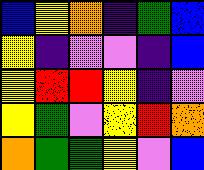[["blue", "yellow", "orange", "indigo", "green", "blue"], ["yellow", "indigo", "violet", "violet", "indigo", "blue"], ["yellow", "red", "red", "yellow", "indigo", "violet"], ["yellow", "green", "violet", "yellow", "red", "orange"], ["orange", "green", "green", "yellow", "violet", "blue"]]